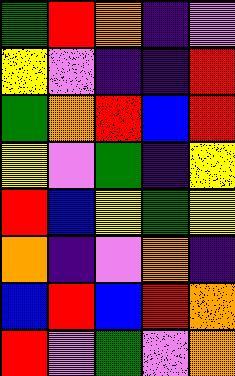[["green", "red", "orange", "indigo", "violet"], ["yellow", "violet", "indigo", "indigo", "red"], ["green", "orange", "red", "blue", "red"], ["yellow", "violet", "green", "indigo", "yellow"], ["red", "blue", "yellow", "green", "yellow"], ["orange", "indigo", "violet", "orange", "indigo"], ["blue", "red", "blue", "red", "orange"], ["red", "violet", "green", "violet", "orange"]]